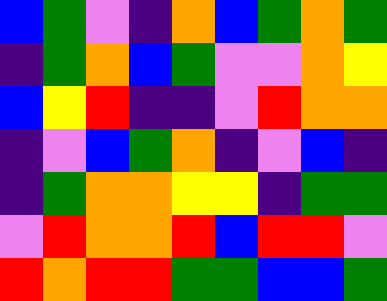[["blue", "green", "violet", "indigo", "orange", "blue", "green", "orange", "green"], ["indigo", "green", "orange", "blue", "green", "violet", "violet", "orange", "yellow"], ["blue", "yellow", "red", "indigo", "indigo", "violet", "red", "orange", "orange"], ["indigo", "violet", "blue", "green", "orange", "indigo", "violet", "blue", "indigo"], ["indigo", "green", "orange", "orange", "yellow", "yellow", "indigo", "green", "green"], ["violet", "red", "orange", "orange", "red", "blue", "red", "red", "violet"], ["red", "orange", "red", "red", "green", "green", "blue", "blue", "green"]]